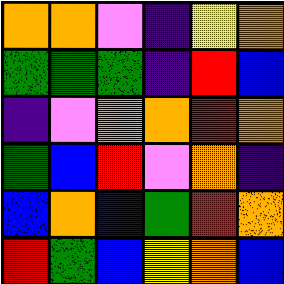[["orange", "orange", "violet", "indigo", "yellow", "orange"], ["green", "green", "green", "indigo", "red", "blue"], ["indigo", "violet", "orange", "orange", "red", "orange"], ["green", "blue", "red", "violet", "orange", "indigo"], ["blue", "orange", "blue", "green", "red", "orange"], ["red", "green", "blue", "yellow", "orange", "blue"]]